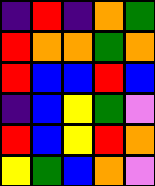[["indigo", "red", "indigo", "orange", "green"], ["red", "orange", "orange", "green", "orange"], ["red", "blue", "blue", "red", "blue"], ["indigo", "blue", "yellow", "green", "violet"], ["red", "blue", "yellow", "red", "orange"], ["yellow", "green", "blue", "orange", "violet"]]